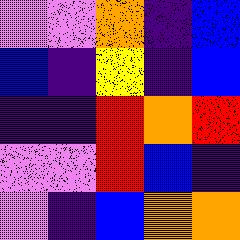[["violet", "violet", "orange", "indigo", "blue"], ["blue", "indigo", "yellow", "indigo", "blue"], ["indigo", "indigo", "red", "orange", "red"], ["violet", "violet", "red", "blue", "indigo"], ["violet", "indigo", "blue", "orange", "orange"]]